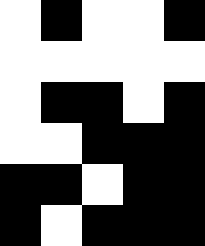[["white", "black", "white", "white", "black"], ["white", "white", "white", "white", "white"], ["white", "black", "black", "white", "black"], ["white", "white", "black", "black", "black"], ["black", "black", "white", "black", "black"], ["black", "white", "black", "black", "black"]]